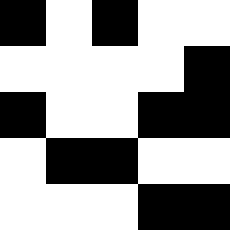[["black", "white", "black", "white", "white"], ["white", "white", "white", "white", "black"], ["black", "white", "white", "black", "black"], ["white", "black", "black", "white", "white"], ["white", "white", "white", "black", "black"]]